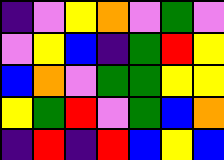[["indigo", "violet", "yellow", "orange", "violet", "green", "violet"], ["violet", "yellow", "blue", "indigo", "green", "red", "yellow"], ["blue", "orange", "violet", "green", "green", "yellow", "yellow"], ["yellow", "green", "red", "violet", "green", "blue", "orange"], ["indigo", "red", "indigo", "red", "blue", "yellow", "blue"]]